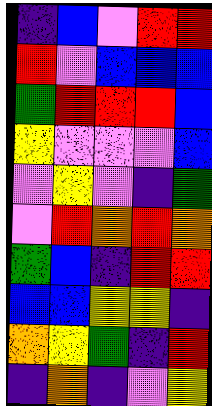[["indigo", "blue", "violet", "red", "red"], ["red", "violet", "blue", "blue", "blue"], ["green", "red", "red", "red", "blue"], ["yellow", "violet", "violet", "violet", "blue"], ["violet", "yellow", "violet", "indigo", "green"], ["violet", "red", "orange", "red", "orange"], ["green", "blue", "indigo", "red", "red"], ["blue", "blue", "yellow", "yellow", "indigo"], ["orange", "yellow", "green", "indigo", "red"], ["indigo", "orange", "indigo", "violet", "yellow"]]